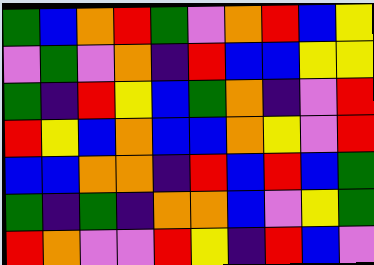[["green", "blue", "orange", "red", "green", "violet", "orange", "red", "blue", "yellow"], ["violet", "green", "violet", "orange", "indigo", "red", "blue", "blue", "yellow", "yellow"], ["green", "indigo", "red", "yellow", "blue", "green", "orange", "indigo", "violet", "red"], ["red", "yellow", "blue", "orange", "blue", "blue", "orange", "yellow", "violet", "red"], ["blue", "blue", "orange", "orange", "indigo", "red", "blue", "red", "blue", "green"], ["green", "indigo", "green", "indigo", "orange", "orange", "blue", "violet", "yellow", "green"], ["red", "orange", "violet", "violet", "red", "yellow", "indigo", "red", "blue", "violet"]]